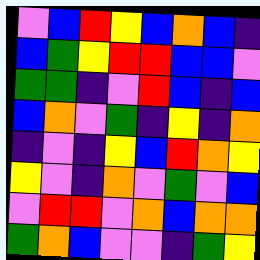[["violet", "blue", "red", "yellow", "blue", "orange", "blue", "indigo"], ["blue", "green", "yellow", "red", "red", "blue", "blue", "violet"], ["green", "green", "indigo", "violet", "red", "blue", "indigo", "blue"], ["blue", "orange", "violet", "green", "indigo", "yellow", "indigo", "orange"], ["indigo", "violet", "indigo", "yellow", "blue", "red", "orange", "yellow"], ["yellow", "violet", "indigo", "orange", "violet", "green", "violet", "blue"], ["violet", "red", "red", "violet", "orange", "blue", "orange", "orange"], ["green", "orange", "blue", "violet", "violet", "indigo", "green", "yellow"]]